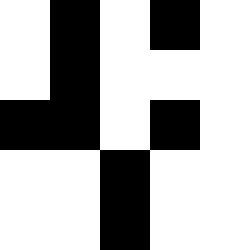[["white", "black", "white", "black", "white"], ["white", "black", "white", "white", "white"], ["black", "black", "white", "black", "white"], ["white", "white", "black", "white", "white"], ["white", "white", "black", "white", "white"]]